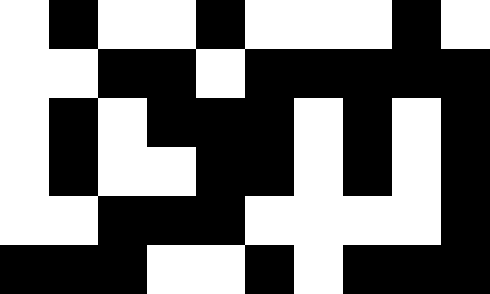[["white", "black", "white", "white", "black", "white", "white", "white", "black", "white"], ["white", "white", "black", "black", "white", "black", "black", "black", "black", "black"], ["white", "black", "white", "black", "black", "black", "white", "black", "white", "black"], ["white", "black", "white", "white", "black", "black", "white", "black", "white", "black"], ["white", "white", "black", "black", "black", "white", "white", "white", "white", "black"], ["black", "black", "black", "white", "white", "black", "white", "black", "black", "black"]]